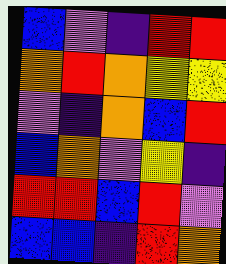[["blue", "violet", "indigo", "red", "red"], ["orange", "red", "orange", "yellow", "yellow"], ["violet", "indigo", "orange", "blue", "red"], ["blue", "orange", "violet", "yellow", "indigo"], ["red", "red", "blue", "red", "violet"], ["blue", "blue", "indigo", "red", "orange"]]